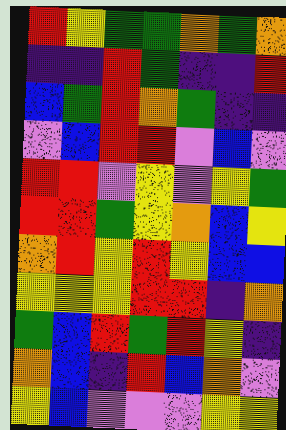[["red", "yellow", "green", "green", "orange", "green", "orange"], ["indigo", "indigo", "red", "green", "indigo", "indigo", "red"], ["blue", "green", "red", "orange", "green", "indigo", "indigo"], ["violet", "blue", "red", "red", "violet", "blue", "violet"], ["red", "red", "violet", "yellow", "violet", "yellow", "green"], ["red", "red", "green", "yellow", "orange", "blue", "yellow"], ["orange", "red", "yellow", "red", "yellow", "blue", "blue"], ["yellow", "yellow", "yellow", "red", "red", "indigo", "orange"], ["green", "blue", "red", "green", "red", "yellow", "indigo"], ["orange", "blue", "indigo", "red", "blue", "orange", "violet"], ["yellow", "blue", "violet", "violet", "violet", "yellow", "yellow"]]